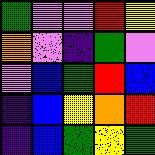[["green", "violet", "violet", "red", "yellow"], ["orange", "violet", "indigo", "green", "violet"], ["violet", "blue", "green", "red", "blue"], ["indigo", "blue", "yellow", "orange", "red"], ["indigo", "blue", "green", "yellow", "green"]]